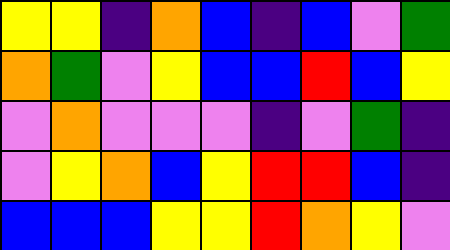[["yellow", "yellow", "indigo", "orange", "blue", "indigo", "blue", "violet", "green"], ["orange", "green", "violet", "yellow", "blue", "blue", "red", "blue", "yellow"], ["violet", "orange", "violet", "violet", "violet", "indigo", "violet", "green", "indigo"], ["violet", "yellow", "orange", "blue", "yellow", "red", "red", "blue", "indigo"], ["blue", "blue", "blue", "yellow", "yellow", "red", "orange", "yellow", "violet"]]